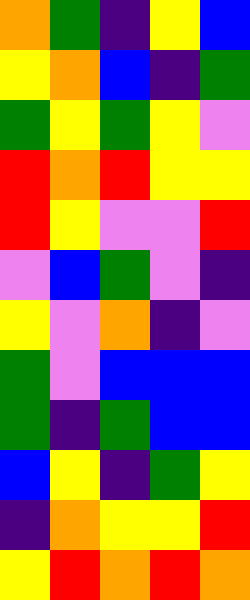[["orange", "green", "indigo", "yellow", "blue"], ["yellow", "orange", "blue", "indigo", "green"], ["green", "yellow", "green", "yellow", "violet"], ["red", "orange", "red", "yellow", "yellow"], ["red", "yellow", "violet", "violet", "red"], ["violet", "blue", "green", "violet", "indigo"], ["yellow", "violet", "orange", "indigo", "violet"], ["green", "violet", "blue", "blue", "blue"], ["green", "indigo", "green", "blue", "blue"], ["blue", "yellow", "indigo", "green", "yellow"], ["indigo", "orange", "yellow", "yellow", "red"], ["yellow", "red", "orange", "red", "orange"]]